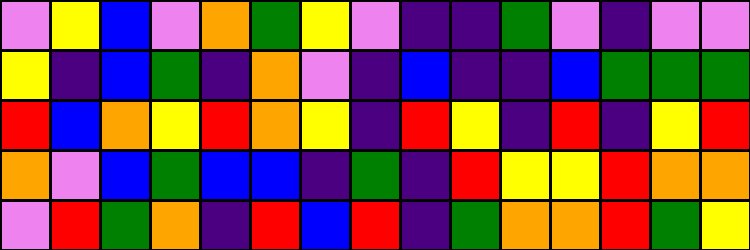[["violet", "yellow", "blue", "violet", "orange", "green", "yellow", "violet", "indigo", "indigo", "green", "violet", "indigo", "violet", "violet"], ["yellow", "indigo", "blue", "green", "indigo", "orange", "violet", "indigo", "blue", "indigo", "indigo", "blue", "green", "green", "green"], ["red", "blue", "orange", "yellow", "red", "orange", "yellow", "indigo", "red", "yellow", "indigo", "red", "indigo", "yellow", "red"], ["orange", "violet", "blue", "green", "blue", "blue", "indigo", "green", "indigo", "red", "yellow", "yellow", "red", "orange", "orange"], ["violet", "red", "green", "orange", "indigo", "red", "blue", "red", "indigo", "green", "orange", "orange", "red", "green", "yellow"]]